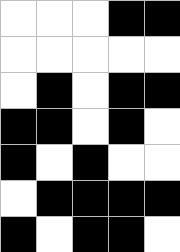[["white", "white", "white", "black", "black"], ["white", "white", "white", "white", "white"], ["white", "black", "white", "black", "black"], ["black", "black", "white", "black", "white"], ["black", "white", "black", "white", "white"], ["white", "black", "black", "black", "black"], ["black", "white", "black", "black", "white"]]